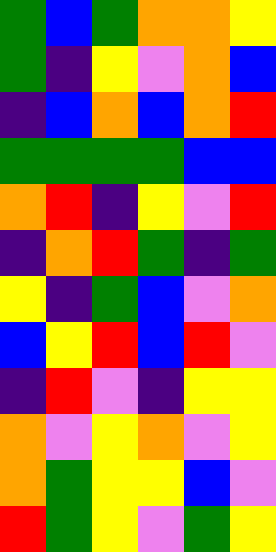[["green", "blue", "green", "orange", "orange", "yellow"], ["green", "indigo", "yellow", "violet", "orange", "blue"], ["indigo", "blue", "orange", "blue", "orange", "red"], ["green", "green", "green", "green", "blue", "blue"], ["orange", "red", "indigo", "yellow", "violet", "red"], ["indigo", "orange", "red", "green", "indigo", "green"], ["yellow", "indigo", "green", "blue", "violet", "orange"], ["blue", "yellow", "red", "blue", "red", "violet"], ["indigo", "red", "violet", "indigo", "yellow", "yellow"], ["orange", "violet", "yellow", "orange", "violet", "yellow"], ["orange", "green", "yellow", "yellow", "blue", "violet"], ["red", "green", "yellow", "violet", "green", "yellow"]]